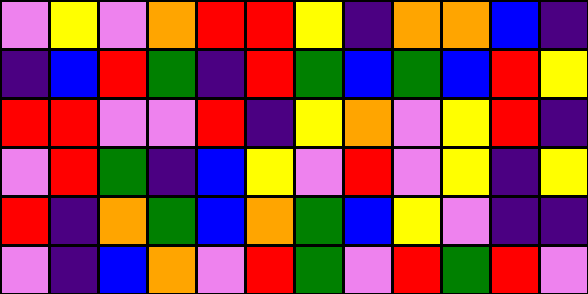[["violet", "yellow", "violet", "orange", "red", "red", "yellow", "indigo", "orange", "orange", "blue", "indigo"], ["indigo", "blue", "red", "green", "indigo", "red", "green", "blue", "green", "blue", "red", "yellow"], ["red", "red", "violet", "violet", "red", "indigo", "yellow", "orange", "violet", "yellow", "red", "indigo"], ["violet", "red", "green", "indigo", "blue", "yellow", "violet", "red", "violet", "yellow", "indigo", "yellow"], ["red", "indigo", "orange", "green", "blue", "orange", "green", "blue", "yellow", "violet", "indigo", "indigo"], ["violet", "indigo", "blue", "orange", "violet", "red", "green", "violet", "red", "green", "red", "violet"]]